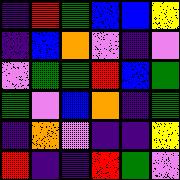[["indigo", "red", "green", "blue", "blue", "yellow"], ["indigo", "blue", "orange", "violet", "indigo", "violet"], ["violet", "green", "green", "red", "blue", "green"], ["green", "violet", "blue", "orange", "indigo", "green"], ["indigo", "orange", "violet", "indigo", "indigo", "yellow"], ["red", "indigo", "indigo", "red", "green", "violet"]]